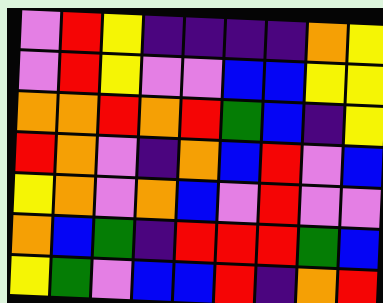[["violet", "red", "yellow", "indigo", "indigo", "indigo", "indigo", "orange", "yellow"], ["violet", "red", "yellow", "violet", "violet", "blue", "blue", "yellow", "yellow"], ["orange", "orange", "red", "orange", "red", "green", "blue", "indigo", "yellow"], ["red", "orange", "violet", "indigo", "orange", "blue", "red", "violet", "blue"], ["yellow", "orange", "violet", "orange", "blue", "violet", "red", "violet", "violet"], ["orange", "blue", "green", "indigo", "red", "red", "red", "green", "blue"], ["yellow", "green", "violet", "blue", "blue", "red", "indigo", "orange", "red"]]